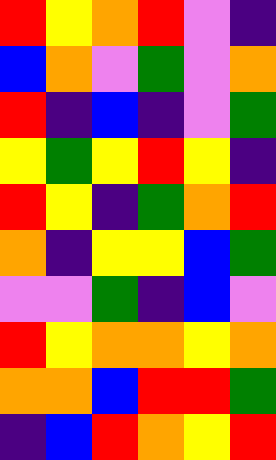[["red", "yellow", "orange", "red", "violet", "indigo"], ["blue", "orange", "violet", "green", "violet", "orange"], ["red", "indigo", "blue", "indigo", "violet", "green"], ["yellow", "green", "yellow", "red", "yellow", "indigo"], ["red", "yellow", "indigo", "green", "orange", "red"], ["orange", "indigo", "yellow", "yellow", "blue", "green"], ["violet", "violet", "green", "indigo", "blue", "violet"], ["red", "yellow", "orange", "orange", "yellow", "orange"], ["orange", "orange", "blue", "red", "red", "green"], ["indigo", "blue", "red", "orange", "yellow", "red"]]